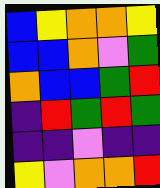[["blue", "yellow", "orange", "orange", "yellow"], ["blue", "blue", "orange", "violet", "green"], ["orange", "blue", "blue", "green", "red"], ["indigo", "red", "green", "red", "green"], ["indigo", "indigo", "violet", "indigo", "indigo"], ["yellow", "violet", "orange", "orange", "red"]]